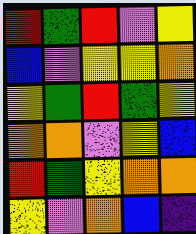[["red", "green", "red", "violet", "yellow"], ["blue", "violet", "yellow", "yellow", "orange"], ["yellow", "green", "red", "green", "yellow"], ["orange", "orange", "violet", "yellow", "blue"], ["red", "green", "yellow", "orange", "orange"], ["yellow", "violet", "orange", "blue", "indigo"]]